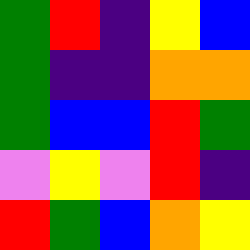[["green", "red", "indigo", "yellow", "blue"], ["green", "indigo", "indigo", "orange", "orange"], ["green", "blue", "blue", "red", "green"], ["violet", "yellow", "violet", "red", "indigo"], ["red", "green", "blue", "orange", "yellow"]]